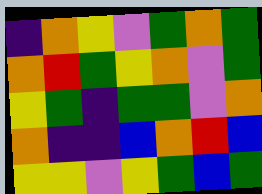[["indigo", "orange", "yellow", "violet", "green", "orange", "green"], ["orange", "red", "green", "yellow", "orange", "violet", "green"], ["yellow", "green", "indigo", "green", "green", "violet", "orange"], ["orange", "indigo", "indigo", "blue", "orange", "red", "blue"], ["yellow", "yellow", "violet", "yellow", "green", "blue", "green"]]